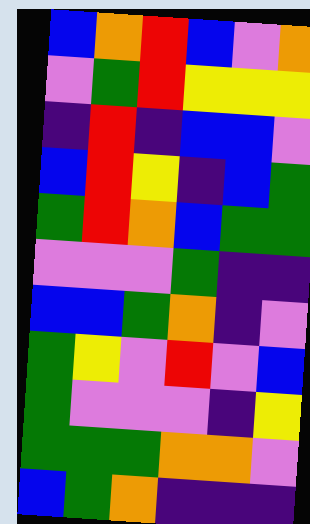[["blue", "orange", "red", "blue", "violet", "orange"], ["violet", "green", "red", "yellow", "yellow", "yellow"], ["indigo", "red", "indigo", "blue", "blue", "violet"], ["blue", "red", "yellow", "indigo", "blue", "green"], ["green", "red", "orange", "blue", "green", "green"], ["violet", "violet", "violet", "green", "indigo", "indigo"], ["blue", "blue", "green", "orange", "indigo", "violet"], ["green", "yellow", "violet", "red", "violet", "blue"], ["green", "violet", "violet", "violet", "indigo", "yellow"], ["green", "green", "green", "orange", "orange", "violet"], ["blue", "green", "orange", "indigo", "indigo", "indigo"]]